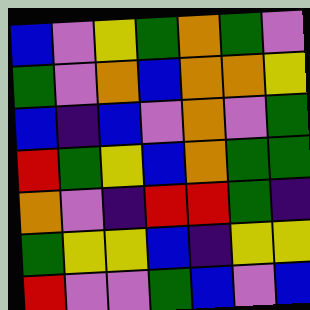[["blue", "violet", "yellow", "green", "orange", "green", "violet"], ["green", "violet", "orange", "blue", "orange", "orange", "yellow"], ["blue", "indigo", "blue", "violet", "orange", "violet", "green"], ["red", "green", "yellow", "blue", "orange", "green", "green"], ["orange", "violet", "indigo", "red", "red", "green", "indigo"], ["green", "yellow", "yellow", "blue", "indigo", "yellow", "yellow"], ["red", "violet", "violet", "green", "blue", "violet", "blue"]]